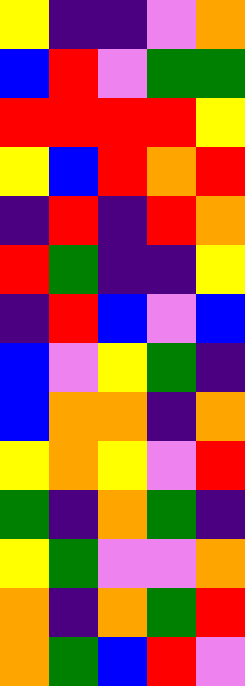[["yellow", "indigo", "indigo", "violet", "orange"], ["blue", "red", "violet", "green", "green"], ["red", "red", "red", "red", "yellow"], ["yellow", "blue", "red", "orange", "red"], ["indigo", "red", "indigo", "red", "orange"], ["red", "green", "indigo", "indigo", "yellow"], ["indigo", "red", "blue", "violet", "blue"], ["blue", "violet", "yellow", "green", "indigo"], ["blue", "orange", "orange", "indigo", "orange"], ["yellow", "orange", "yellow", "violet", "red"], ["green", "indigo", "orange", "green", "indigo"], ["yellow", "green", "violet", "violet", "orange"], ["orange", "indigo", "orange", "green", "red"], ["orange", "green", "blue", "red", "violet"]]